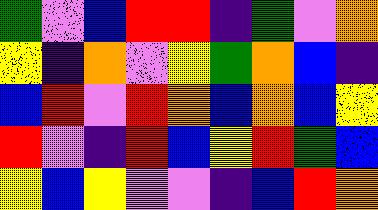[["green", "violet", "blue", "red", "red", "indigo", "green", "violet", "orange"], ["yellow", "indigo", "orange", "violet", "yellow", "green", "orange", "blue", "indigo"], ["blue", "red", "violet", "red", "orange", "blue", "orange", "blue", "yellow"], ["red", "violet", "indigo", "red", "blue", "yellow", "red", "green", "blue"], ["yellow", "blue", "yellow", "violet", "violet", "indigo", "blue", "red", "orange"]]